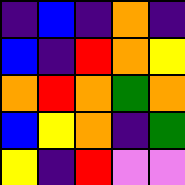[["indigo", "blue", "indigo", "orange", "indigo"], ["blue", "indigo", "red", "orange", "yellow"], ["orange", "red", "orange", "green", "orange"], ["blue", "yellow", "orange", "indigo", "green"], ["yellow", "indigo", "red", "violet", "violet"]]